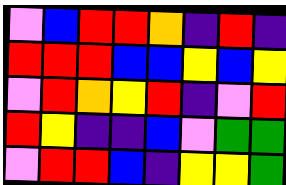[["violet", "blue", "red", "red", "orange", "indigo", "red", "indigo"], ["red", "red", "red", "blue", "blue", "yellow", "blue", "yellow"], ["violet", "red", "orange", "yellow", "red", "indigo", "violet", "red"], ["red", "yellow", "indigo", "indigo", "blue", "violet", "green", "green"], ["violet", "red", "red", "blue", "indigo", "yellow", "yellow", "green"]]